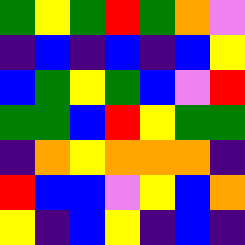[["green", "yellow", "green", "red", "green", "orange", "violet"], ["indigo", "blue", "indigo", "blue", "indigo", "blue", "yellow"], ["blue", "green", "yellow", "green", "blue", "violet", "red"], ["green", "green", "blue", "red", "yellow", "green", "green"], ["indigo", "orange", "yellow", "orange", "orange", "orange", "indigo"], ["red", "blue", "blue", "violet", "yellow", "blue", "orange"], ["yellow", "indigo", "blue", "yellow", "indigo", "blue", "indigo"]]